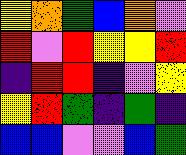[["yellow", "orange", "green", "blue", "orange", "violet"], ["red", "violet", "red", "yellow", "yellow", "red"], ["indigo", "red", "red", "indigo", "violet", "yellow"], ["yellow", "red", "green", "indigo", "green", "indigo"], ["blue", "blue", "violet", "violet", "blue", "green"]]